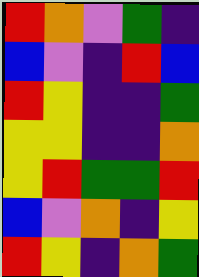[["red", "orange", "violet", "green", "indigo"], ["blue", "violet", "indigo", "red", "blue"], ["red", "yellow", "indigo", "indigo", "green"], ["yellow", "yellow", "indigo", "indigo", "orange"], ["yellow", "red", "green", "green", "red"], ["blue", "violet", "orange", "indigo", "yellow"], ["red", "yellow", "indigo", "orange", "green"]]